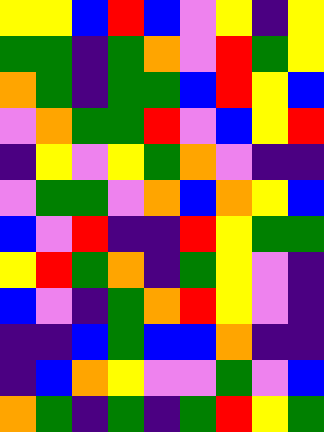[["yellow", "yellow", "blue", "red", "blue", "violet", "yellow", "indigo", "yellow"], ["green", "green", "indigo", "green", "orange", "violet", "red", "green", "yellow"], ["orange", "green", "indigo", "green", "green", "blue", "red", "yellow", "blue"], ["violet", "orange", "green", "green", "red", "violet", "blue", "yellow", "red"], ["indigo", "yellow", "violet", "yellow", "green", "orange", "violet", "indigo", "indigo"], ["violet", "green", "green", "violet", "orange", "blue", "orange", "yellow", "blue"], ["blue", "violet", "red", "indigo", "indigo", "red", "yellow", "green", "green"], ["yellow", "red", "green", "orange", "indigo", "green", "yellow", "violet", "indigo"], ["blue", "violet", "indigo", "green", "orange", "red", "yellow", "violet", "indigo"], ["indigo", "indigo", "blue", "green", "blue", "blue", "orange", "indigo", "indigo"], ["indigo", "blue", "orange", "yellow", "violet", "violet", "green", "violet", "blue"], ["orange", "green", "indigo", "green", "indigo", "green", "red", "yellow", "green"]]